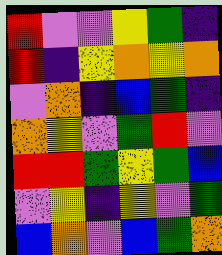[["red", "violet", "violet", "yellow", "green", "indigo"], ["red", "indigo", "yellow", "orange", "yellow", "orange"], ["violet", "orange", "indigo", "blue", "green", "indigo"], ["orange", "yellow", "violet", "green", "red", "violet"], ["red", "red", "green", "yellow", "green", "blue"], ["violet", "yellow", "indigo", "yellow", "violet", "green"], ["blue", "orange", "violet", "blue", "green", "orange"]]